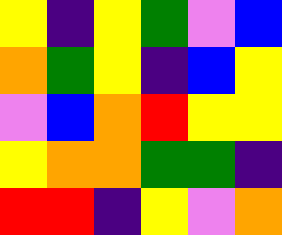[["yellow", "indigo", "yellow", "green", "violet", "blue"], ["orange", "green", "yellow", "indigo", "blue", "yellow"], ["violet", "blue", "orange", "red", "yellow", "yellow"], ["yellow", "orange", "orange", "green", "green", "indigo"], ["red", "red", "indigo", "yellow", "violet", "orange"]]